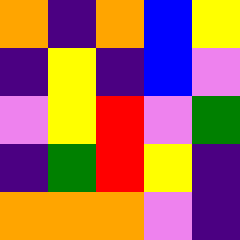[["orange", "indigo", "orange", "blue", "yellow"], ["indigo", "yellow", "indigo", "blue", "violet"], ["violet", "yellow", "red", "violet", "green"], ["indigo", "green", "red", "yellow", "indigo"], ["orange", "orange", "orange", "violet", "indigo"]]